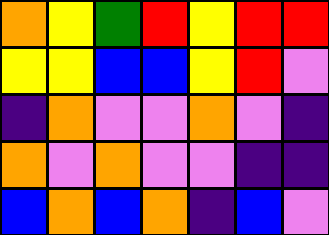[["orange", "yellow", "green", "red", "yellow", "red", "red"], ["yellow", "yellow", "blue", "blue", "yellow", "red", "violet"], ["indigo", "orange", "violet", "violet", "orange", "violet", "indigo"], ["orange", "violet", "orange", "violet", "violet", "indigo", "indigo"], ["blue", "orange", "blue", "orange", "indigo", "blue", "violet"]]